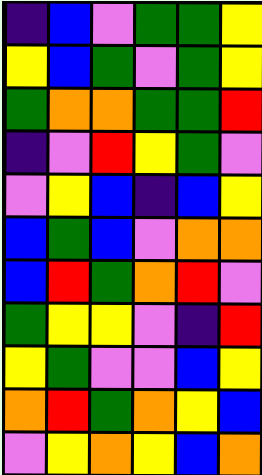[["indigo", "blue", "violet", "green", "green", "yellow"], ["yellow", "blue", "green", "violet", "green", "yellow"], ["green", "orange", "orange", "green", "green", "red"], ["indigo", "violet", "red", "yellow", "green", "violet"], ["violet", "yellow", "blue", "indigo", "blue", "yellow"], ["blue", "green", "blue", "violet", "orange", "orange"], ["blue", "red", "green", "orange", "red", "violet"], ["green", "yellow", "yellow", "violet", "indigo", "red"], ["yellow", "green", "violet", "violet", "blue", "yellow"], ["orange", "red", "green", "orange", "yellow", "blue"], ["violet", "yellow", "orange", "yellow", "blue", "orange"]]